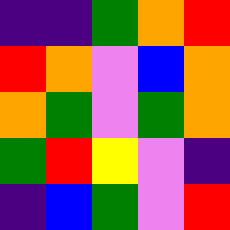[["indigo", "indigo", "green", "orange", "red"], ["red", "orange", "violet", "blue", "orange"], ["orange", "green", "violet", "green", "orange"], ["green", "red", "yellow", "violet", "indigo"], ["indigo", "blue", "green", "violet", "red"]]